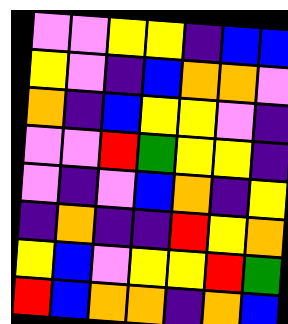[["violet", "violet", "yellow", "yellow", "indigo", "blue", "blue"], ["yellow", "violet", "indigo", "blue", "orange", "orange", "violet"], ["orange", "indigo", "blue", "yellow", "yellow", "violet", "indigo"], ["violet", "violet", "red", "green", "yellow", "yellow", "indigo"], ["violet", "indigo", "violet", "blue", "orange", "indigo", "yellow"], ["indigo", "orange", "indigo", "indigo", "red", "yellow", "orange"], ["yellow", "blue", "violet", "yellow", "yellow", "red", "green"], ["red", "blue", "orange", "orange", "indigo", "orange", "blue"]]